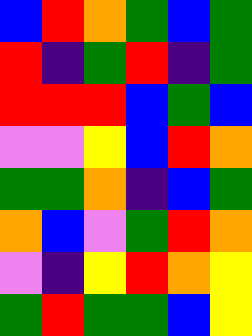[["blue", "red", "orange", "green", "blue", "green"], ["red", "indigo", "green", "red", "indigo", "green"], ["red", "red", "red", "blue", "green", "blue"], ["violet", "violet", "yellow", "blue", "red", "orange"], ["green", "green", "orange", "indigo", "blue", "green"], ["orange", "blue", "violet", "green", "red", "orange"], ["violet", "indigo", "yellow", "red", "orange", "yellow"], ["green", "red", "green", "green", "blue", "yellow"]]